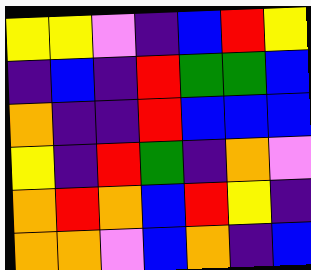[["yellow", "yellow", "violet", "indigo", "blue", "red", "yellow"], ["indigo", "blue", "indigo", "red", "green", "green", "blue"], ["orange", "indigo", "indigo", "red", "blue", "blue", "blue"], ["yellow", "indigo", "red", "green", "indigo", "orange", "violet"], ["orange", "red", "orange", "blue", "red", "yellow", "indigo"], ["orange", "orange", "violet", "blue", "orange", "indigo", "blue"]]